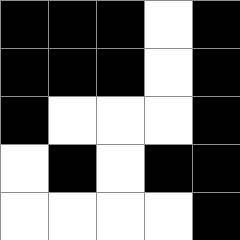[["black", "black", "black", "white", "black"], ["black", "black", "black", "white", "black"], ["black", "white", "white", "white", "black"], ["white", "black", "white", "black", "black"], ["white", "white", "white", "white", "black"]]